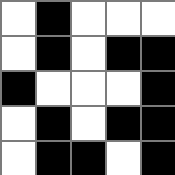[["white", "black", "white", "white", "white"], ["white", "black", "white", "black", "black"], ["black", "white", "white", "white", "black"], ["white", "black", "white", "black", "black"], ["white", "black", "black", "white", "black"]]